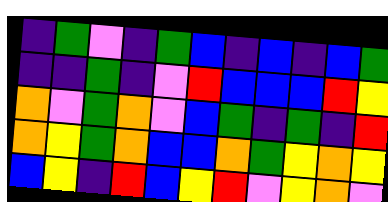[["indigo", "green", "violet", "indigo", "green", "blue", "indigo", "blue", "indigo", "blue", "green"], ["indigo", "indigo", "green", "indigo", "violet", "red", "blue", "blue", "blue", "red", "yellow"], ["orange", "violet", "green", "orange", "violet", "blue", "green", "indigo", "green", "indigo", "red"], ["orange", "yellow", "green", "orange", "blue", "blue", "orange", "green", "yellow", "orange", "yellow"], ["blue", "yellow", "indigo", "red", "blue", "yellow", "red", "violet", "yellow", "orange", "violet"]]